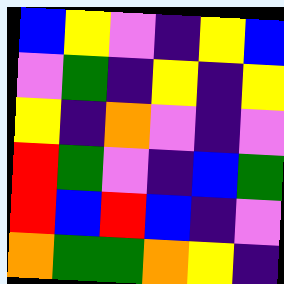[["blue", "yellow", "violet", "indigo", "yellow", "blue"], ["violet", "green", "indigo", "yellow", "indigo", "yellow"], ["yellow", "indigo", "orange", "violet", "indigo", "violet"], ["red", "green", "violet", "indigo", "blue", "green"], ["red", "blue", "red", "blue", "indigo", "violet"], ["orange", "green", "green", "orange", "yellow", "indigo"]]